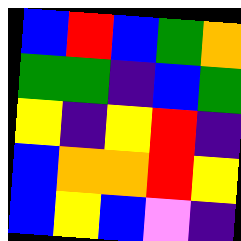[["blue", "red", "blue", "green", "orange"], ["green", "green", "indigo", "blue", "green"], ["yellow", "indigo", "yellow", "red", "indigo"], ["blue", "orange", "orange", "red", "yellow"], ["blue", "yellow", "blue", "violet", "indigo"]]